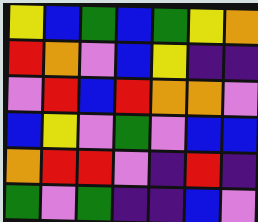[["yellow", "blue", "green", "blue", "green", "yellow", "orange"], ["red", "orange", "violet", "blue", "yellow", "indigo", "indigo"], ["violet", "red", "blue", "red", "orange", "orange", "violet"], ["blue", "yellow", "violet", "green", "violet", "blue", "blue"], ["orange", "red", "red", "violet", "indigo", "red", "indigo"], ["green", "violet", "green", "indigo", "indigo", "blue", "violet"]]